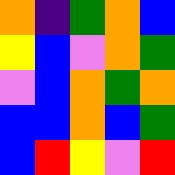[["orange", "indigo", "green", "orange", "blue"], ["yellow", "blue", "violet", "orange", "green"], ["violet", "blue", "orange", "green", "orange"], ["blue", "blue", "orange", "blue", "green"], ["blue", "red", "yellow", "violet", "red"]]